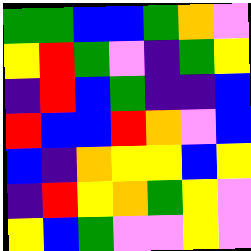[["green", "green", "blue", "blue", "green", "orange", "violet"], ["yellow", "red", "green", "violet", "indigo", "green", "yellow"], ["indigo", "red", "blue", "green", "indigo", "indigo", "blue"], ["red", "blue", "blue", "red", "orange", "violet", "blue"], ["blue", "indigo", "orange", "yellow", "yellow", "blue", "yellow"], ["indigo", "red", "yellow", "orange", "green", "yellow", "violet"], ["yellow", "blue", "green", "violet", "violet", "yellow", "violet"]]